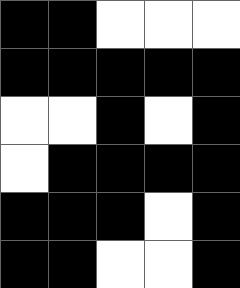[["black", "black", "white", "white", "white"], ["black", "black", "black", "black", "black"], ["white", "white", "black", "white", "black"], ["white", "black", "black", "black", "black"], ["black", "black", "black", "white", "black"], ["black", "black", "white", "white", "black"]]